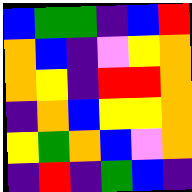[["blue", "green", "green", "indigo", "blue", "red"], ["orange", "blue", "indigo", "violet", "yellow", "orange"], ["orange", "yellow", "indigo", "red", "red", "orange"], ["indigo", "orange", "blue", "yellow", "yellow", "orange"], ["yellow", "green", "orange", "blue", "violet", "orange"], ["indigo", "red", "indigo", "green", "blue", "indigo"]]